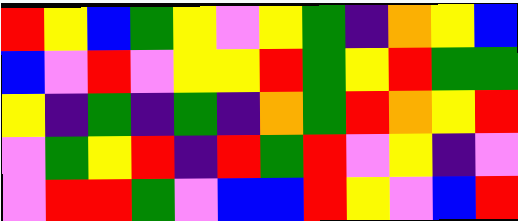[["red", "yellow", "blue", "green", "yellow", "violet", "yellow", "green", "indigo", "orange", "yellow", "blue"], ["blue", "violet", "red", "violet", "yellow", "yellow", "red", "green", "yellow", "red", "green", "green"], ["yellow", "indigo", "green", "indigo", "green", "indigo", "orange", "green", "red", "orange", "yellow", "red"], ["violet", "green", "yellow", "red", "indigo", "red", "green", "red", "violet", "yellow", "indigo", "violet"], ["violet", "red", "red", "green", "violet", "blue", "blue", "red", "yellow", "violet", "blue", "red"]]